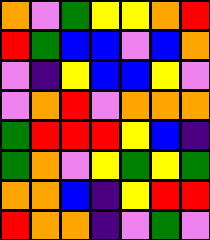[["orange", "violet", "green", "yellow", "yellow", "orange", "red"], ["red", "green", "blue", "blue", "violet", "blue", "orange"], ["violet", "indigo", "yellow", "blue", "blue", "yellow", "violet"], ["violet", "orange", "red", "violet", "orange", "orange", "orange"], ["green", "red", "red", "red", "yellow", "blue", "indigo"], ["green", "orange", "violet", "yellow", "green", "yellow", "green"], ["orange", "orange", "blue", "indigo", "yellow", "red", "red"], ["red", "orange", "orange", "indigo", "violet", "green", "violet"]]